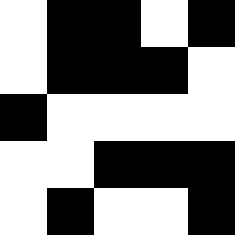[["white", "black", "black", "white", "black"], ["white", "black", "black", "black", "white"], ["black", "white", "white", "white", "white"], ["white", "white", "black", "black", "black"], ["white", "black", "white", "white", "black"]]